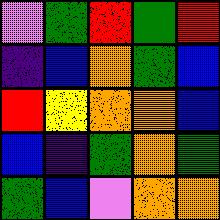[["violet", "green", "red", "green", "red"], ["indigo", "blue", "orange", "green", "blue"], ["red", "yellow", "orange", "orange", "blue"], ["blue", "indigo", "green", "orange", "green"], ["green", "blue", "violet", "orange", "orange"]]